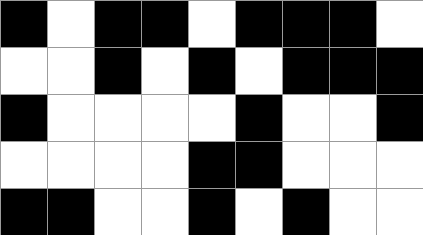[["black", "white", "black", "black", "white", "black", "black", "black", "white"], ["white", "white", "black", "white", "black", "white", "black", "black", "black"], ["black", "white", "white", "white", "white", "black", "white", "white", "black"], ["white", "white", "white", "white", "black", "black", "white", "white", "white"], ["black", "black", "white", "white", "black", "white", "black", "white", "white"]]